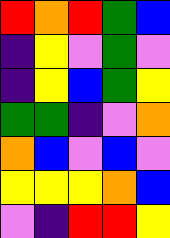[["red", "orange", "red", "green", "blue"], ["indigo", "yellow", "violet", "green", "violet"], ["indigo", "yellow", "blue", "green", "yellow"], ["green", "green", "indigo", "violet", "orange"], ["orange", "blue", "violet", "blue", "violet"], ["yellow", "yellow", "yellow", "orange", "blue"], ["violet", "indigo", "red", "red", "yellow"]]